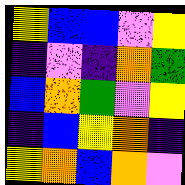[["yellow", "blue", "blue", "violet", "yellow"], ["indigo", "violet", "indigo", "orange", "green"], ["blue", "orange", "green", "violet", "yellow"], ["indigo", "blue", "yellow", "orange", "indigo"], ["yellow", "orange", "blue", "orange", "violet"]]